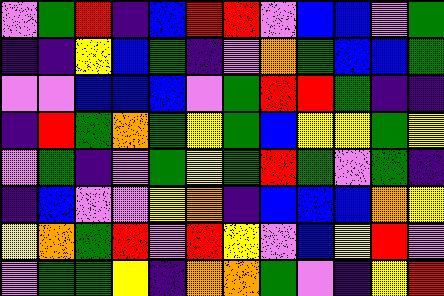[["violet", "green", "red", "indigo", "blue", "red", "red", "violet", "blue", "blue", "violet", "green"], ["indigo", "indigo", "yellow", "blue", "green", "indigo", "violet", "orange", "green", "blue", "blue", "green"], ["violet", "violet", "blue", "blue", "blue", "violet", "green", "red", "red", "green", "indigo", "indigo"], ["indigo", "red", "green", "orange", "green", "yellow", "green", "blue", "yellow", "yellow", "green", "yellow"], ["violet", "green", "indigo", "violet", "green", "yellow", "green", "red", "green", "violet", "green", "indigo"], ["indigo", "blue", "violet", "violet", "yellow", "orange", "indigo", "blue", "blue", "blue", "orange", "yellow"], ["yellow", "orange", "green", "red", "violet", "red", "yellow", "violet", "blue", "yellow", "red", "violet"], ["violet", "green", "green", "yellow", "indigo", "orange", "orange", "green", "violet", "indigo", "yellow", "red"]]